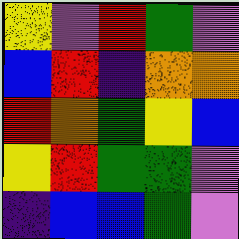[["yellow", "violet", "red", "green", "violet"], ["blue", "red", "indigo", "orange", "orange"], ["red", "orange", "green", "yellow", "blue"], ["yellow", "red", "green", "green", "violet"], ["indigo", "blue", "blue", "green", "violet"]]